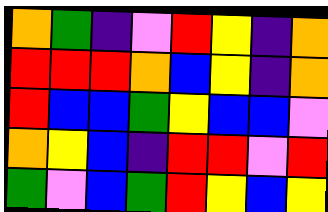[["orange", "green", "indigo", "violet", "red", "yellow", "indigo", "orange"], ["red", "red", "red", "orange", "blue", "yellow", "indigo", "orange"], ["red", "blue", "blue", "green", "yellow", "blue", "blue", "violet"], ["orange", "yellow", "blue", "indigo", "red", "red", "violet", "red"], ["green", "violet", "blue", "green", "red", "yellow", "blue", "yellow"]]